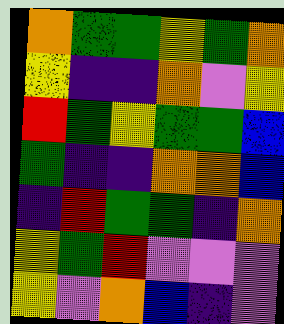[["orange", "green", "green", "yellow", "green", "orange"], ["yellow", "indigo", "indigo", "orange", "violet", "yellow"], ["red", "green", "yellow", "green", "green", "blue"], ["green", "indigo", "indigo", "orange", "orange", "blue"], ["indigo", "red", "green", "green", "indigo", "orange"], ["yellow", "green", "red", "violet", "violet", "violet"], ["yellow", "violet", "orange", "blue", "indigo", "violet"]]